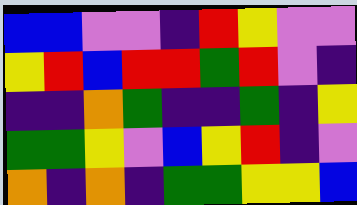[["blue", "blue", "violet", "violet", "indigo", "red", "yellow", "violet", "violet"], ["yellow", "red", "blue", "red", "red", "green", "red", "violet", "indigo"], ["indigo", "indigo", "orange", "green", "indigo", "indigo", "green", "indigo", "yellow"], ["green", "green", "yellow", "violet", "blue", "yellow", "red", "indigo", "violet"], ["orange", "indigo", "orange", "indigo", "green", "green", "yellow", "yellow", "blue"]]